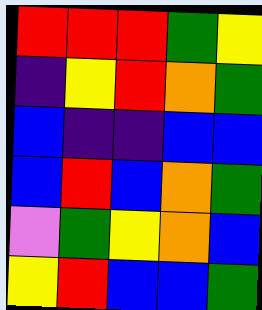[["red", "red", "red", "green", "yellow"], ["indigo", "yellow", "red", "orange", "green"], ["blue", "indigo", "indigo", "blue", "blue"], ["blue", "red", "blue", "orange", "green"], ["violet", "green", "yellow", "orange", "blue"], ["yellow", "red", "blue", "blue", "green"]]